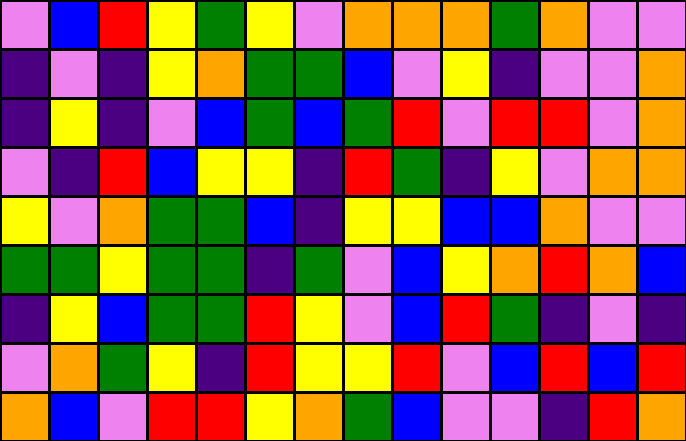[["violet", "blue", "red", "yellow", "green", "yellow", "violet", "orange", "orange", "orange", "green", "orange", "violet", "violet"], ["indigo", "violet", "indigo", "yellow", "orange", "green", "green", "blue", "violet", "yellow", "indigo", "violet", "violet", "orange"], ["indigo", "yellow", "indigo", "violet", "blue", "green", "blue", "green", "red", "violet", "red", "red", "violet", "orange"], ["violet", "indigo", "red", "blue", "yellow", "yellow", "indigo", "red", "green", "indigo", "yellow", "violet", "orange", "orange"], ["yellow", "violet", "orange", "green", "green", "blue", "indigo", "yellow", "yellow", "blue", "blue", "orange", "violet", "violet"], ["green", "green", "yellow", "green", "green", "indigo", "green", "violet", "blue", "yellow", "orange", "red", "orange", "blue"], ["indigo", "yellow", "blue", "green", "green", "red", "yellow", "violet", "blue", "red", "green", "indigo", "violet", "indigo"], ["violet", "orange", "green", "yellow", "indigo", "red", "yellow", "yellow", "red", "violet", "blue", "red", "blue", "red"], ["orange", "blue", "violet", "red", "red", "yellow", "orange", "green", "blue", "violet", "violet", "indigo", "red", "orange"]]